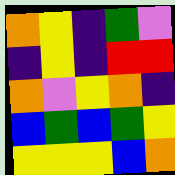[["orange", "yellow", "indigo", "green", "violet"], ["indigo", "yellow", "indigo", "red", "red"], ["orange", "violet", "yellow", "orange", "indigo"], ["blue", "green", "blue", "green", "yellow"], ["yellow", "yellow", "yellow", "blue", "orange"]]